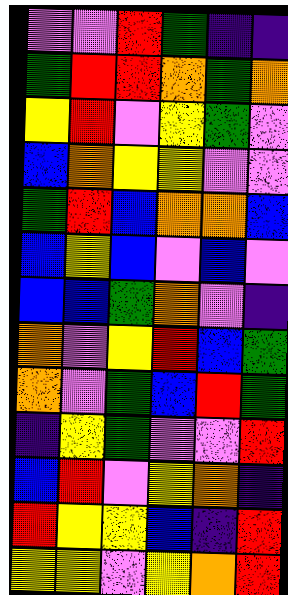[["violet", "violet", "red", "green", "indigo", "indigo"], ["green", "red", "red", "orange", "green", "orange"], ["yellow", "red", "violet", "yellow", "green", "violet"], ["blue", "orange", "yellow", "yellow", "violet", "violet"], ["green", "red", "blue", "orange", "orange", "blue"], ["blue", "yellow", "blue", "violet", "blue", "violet"], ["blue", "blue", "green", "orange", "violet", "indigo"], ["orange", "violet", "yellow", "red", "blue", "green"], ["orange", "violet", "green", "blue", "red", "green"], ["indigo", "yellow", "green", "violet", "violet", "red"], ["blue", "red", "violet", "yellow", "orange", "indigo"], ["red", "yellow", "yellow", "blue", "indigo", "red"], ["yellow", "yellow", "violet", "yellow", "orange", "red"]]